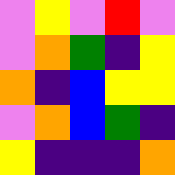[["violet", "yellow", "violet", "red", "violet"], ["violet", "orange", "green", "indigo", "yellow"], ["orange", "indigo", "blue", "yellow", "yellow"], ["violet", "orange", "blue", "green", "indigo"], ["yellow", "indigo", "indigo", "indigo", "orange"]]